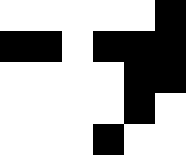[["white", "white", "white", "white", "white", "black"], ["black", "black", "white", "black", "black", "black"], ["white", "white", "white", "white", "black", "black"], ["white", "white", "white", "white", "black", "white"], ["white", "white", "white", "black", "white", "white"]]